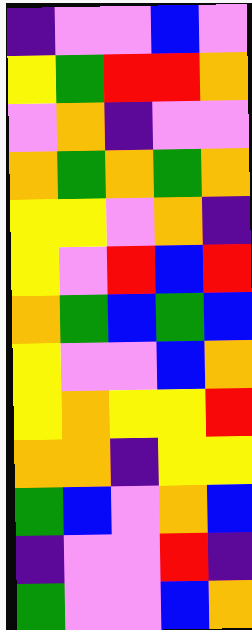[["indigo", "violet", "violet", "blue", "violet"], ["yellow", "green", "red", "red", "orange"], ["violet", "orange", "indigo", "violet", "violet"], ["orange", "green", "orange", "green", "orange"], ["yellow", "yellow", "violet", "orange", "indigo"], ["yellow", "violet", "red", "blue", "red"], ["orange", "green", "blue", "green", "blue"], ["yellow", "violet", "violet", "blue", "orange"], ["yellow", "orange", "yellow", "yellow", "red"], ["orange", "orange", "indigo", "yellow", "yellow"], ["green", "blue", "violet", "orange", "blue"], ["indigo", "violet", "violet", "red", "indigo"], ["green", "violet", "violet", "blue", "orange"]]